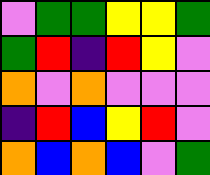[["violet", "green", "green", "yellow", "yellow", "green"], ["green", "red", "indigo", "red", "yellow", "violet"], ["orange", "violet", "orange", "violet", "violet", "violet"], ["indigo", "red", "blue", "yellow", "red", "violet"], ["orange", "blue", "orange", "blue", "violet", "green"]]